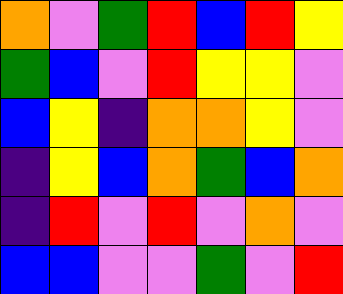[["orange", "violet", "green", "red", "blue", "red", "yellow"], ["green", "blue", "violet", "red", "yellow", "yellow", "violet"], ["blue", "yellow", "indigo", "orange", "orange", "yellow", "violet"], ["indigo", "yellow", "blue", "orange", "green", "blue", "orange"], ["indigo", "red", "violet", "red", "violet", "orange", "violet"], ["blue", "blue", "violet", "violet", "green", "violet", "red"]]